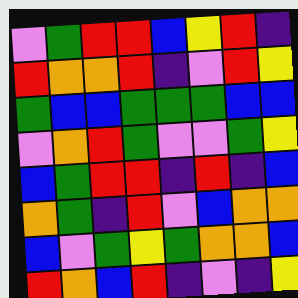[["violet", "green", "red", "red", "blue", "yellow", "red", "indigo"], ["red", "orange", "orange", "red", "indigo", "violet", "red", "yellow"], ["green", "blue", "blue", "green", "green", "green", "blue", "blue"], ["violet", "orange", "red", "green", "violet", "violet", "green", "yellow"], ["blue", "green", "red", "red", "indigo", "red", "indigo", "blue"], ["orange", "green", "indigo", "red", "violet", "blue", "orange", "orange"], ["blue", "violet", "green", "yellow", "green", "orange", "orange", "blue"], ["red", "orange", "blue", "red", "indigo", "violet", "indigo", "yellow"]]